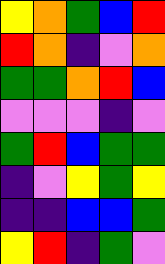[["yellow", "orange", "green", "blue", "red"], ["red", "orange", "indigo", "violet", "orange"], ["green", "green", "orange", "red", "blue"], ["violet", "violet", "violet", "indigo", "violet"], ["green", "red", "blue", "green", "green"], ["indigo", "violet", "yellow", "green", "yellow"], ["indigo", "indigo", "blue", "blue", "green"], ["yellow", "red", "indigo", "green", "violet"]]